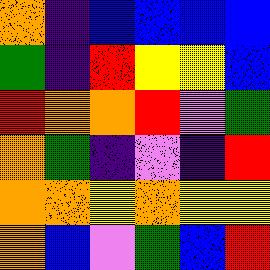[["orange", "indigo", "blue", "blue", "blue", "blue"], ["green", "indigo", "red", "yellow", "yellow", "blue"], ["red", "orange", "orange", "red", "violet", "green"], ["orange", "green", "indigo", "violet", "indigo", "red"], ["orange", "orange", "yellow", "orange", "yellow", "yellow"], ["orange", "blue", "violet", "green", "blue", "red"]]